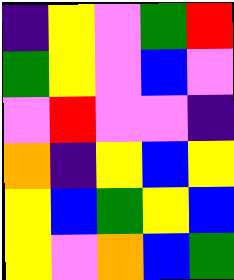[["indigo", "yellow", "violet", "green", "red"], ["green", "yellow", "violet", "blue", "violet"], ["violet", "red", "violet", "violet", "indigo"], ["orange", "indigo", "yellow", "blue", "yellow"], ["yellow", "blue", "green", "yellow", "blue"], ["yellow", "violet", "orange", "blue", "green"]]